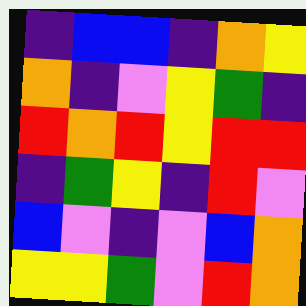[["indigo", "blue", "blue", "indigo", "orange", "yellow"], ["orange", "indigo", "violet", "yellow", "green", "indigo"], ["red", "orange", "red", "yellow", "red", "red"], ["indigo", "green", "yellow", "indigo", "red", "violet"], ["blue", "violet", "indigo", "violet", "blue", "orange"], ["yellow", "yellow", "green", "violet", "red", "orange"]]